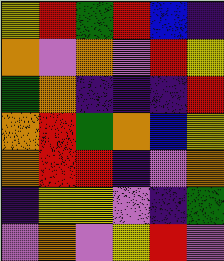[["yellow", "red", "green", "red", "blue", "indigo"], ["orange", "violet", "orange", "violet", "red", "yellow"], ["green", "orange", "indigo", "indigo", "indigo", "red"], ["orange", "red", "green", "orange", "blue", "yellow"], ["orange", "red", "red", "indigo", "violet", "orange"], ["indigo", "yellow", "yellow", "violet", "indigo", "green"], ["violet", "orange", "violet", "yellow", "red", "violet"]]